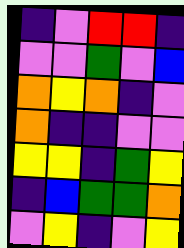[["indigo", "violet", "red", "red", "indigo"], ["violet", "violet", "green", "violet", "blue"], ["orange", "yellow", "orange", "indigo", "violet"], ["orange", "indigo", "indigo", "violet", "violet"], ["yellow", "yellow", "indigo", "green", "yellow"], ["indigo", "blue", "green", "green", "orange"], ["violet", "yellow", "indigo", "violet", "yellow"]]